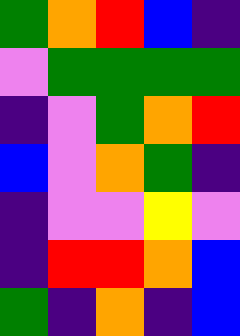[["green", "orange", "red", "blue", "indigo"], ["violet", "green", "green", "green", "green"], ["indigo", "violet", "green", "orange", "red"], ["blue", "violet", "orange", "green", "indigo"], ["indigo", "violet", "violet", "yellow", "violet"], ["indigo", "red", "red", "orange", "blue"], ["green", "indigo", "orange", "indigo", "blue"]]